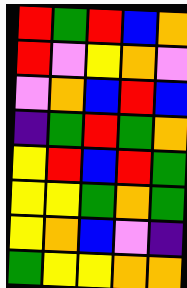[["red", "green", "red", "blue", "orange"], ["red", "violet", "yellow", "orange", "violet"], ["violet", "orange", "blue", "red", "blue"], ["indigo", "green", "red", "green", "orange"], ["yellow", "red", "blue", "red", "green"], ["yellow", "yellow", "green", "orange", "green"], ["yellow", "orange", "blue", "violet", "indigo"], ["green", "yellow", "yellow", "orange", "orange"]]